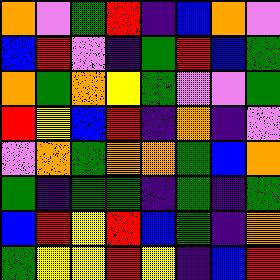[["orange", "violet", "green", "red", "indigo", "blue", "orange", "violet"], ["blue", "red", "violet", "indigo", "green", "red", "blue", "green"], ["orange", "green", "orange", "yellow", "green", "violet", "violet", "green"], ["red", "yellow", "blue", "red", "indigo", "orange", "indigo", "violet"], ["violet", "orange", "green", "orange", "orange", "green", "blue", "orange"], ["green", "indigo", "green", "green", "indigo", "green", "indigo", "green"], ["blue", "red", "yellow", "red", "blue", "green", "indigo", "orange"], ["green", "yellow", "yellow", "red", "yellow", "indigo", "blue", "red"]]